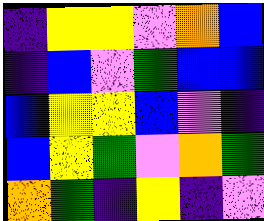[["indigo", "yellow", "yellow", "violet", "orange", "blue"], ["indigo", "blue", "violet", "green", "blue", "blue"], ["blue", "yellow", "yellow", "blue", "violet", "indigo"], ["blue", "yellow", "green", "violet", "orange", "green"], ["orange", "green", "indigo", "yellow", "indigo", "violet"]]